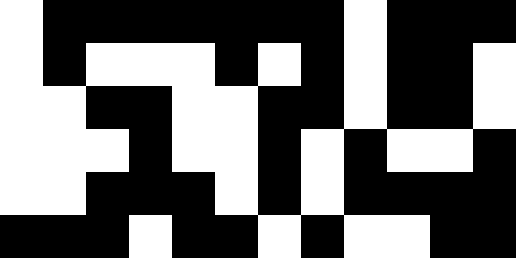[["white", "black", "black", "black", "black", "black", "black", "black", "white", "black", "black", "black"], ["white", "black", "white", "white", "white", "black", "white", "black", "white", "black", "black", "white"], ["white", "white", "black", "black", "white", "white", "black", "black", "white", "black", "black", "white"], ["white", "white", "white", "black", "white", "white", "black", "white", "black", "white", "white", "black"], ["white", "white", "black", "black", "black", "white", "black", "white", "black", "black", "black", "black"], ["black", "black", "black", "white", "black", "black", "white", "black", "white", "white", "black", "black"]]